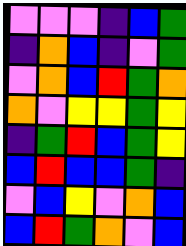[["violet", "violet", "violet", "indigo", "blue", "green"], ["indigo", "orange", "blue", "indigo", "violet", "green"], ["violet", "orange", "blue", "red", "green", "orange"], ["orange", "violet", "yellow", "yellow", "green", "yellow"], ["indigo", "green", "red", "blue", "green", "yellow"], ["blue", "red", "blue", "blue", "green", "indigo"], ["violet", "blue", "yellow", "violet", "orange", "blue"], ["blue", "red", "green", "orange", "violet", "blue"]]